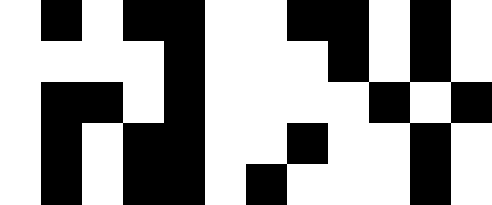[["white", "black", "white", "black", "black", "white", "white", "black", "black", "white", "black", "white"], ["white", "white", "white", "white", "black", "white", "white", "white", "black", "white", "black", "white"], ["white", "black", "black", "white", "black", "white", "white", "white", "white", "black", "white", "black"], ["white", "black", "white", "black", "black", "white", "white", "black", "white", "white", "black", "white"], ["white", "black", "white", "black", "black", "white", "black", "white", "white", "white", "black", "white"]]